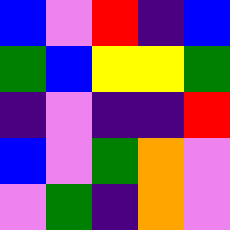[["blue", "violet", "red", "indigo", "blue"], ["green", "blue", "yellow", "yellow", "green"], ["indigo", "violet", "indigo", "indigo", "red"], ["blue", "violet", "green", "orange", "violet"], ["violet", "green", "indigo", "orange", "violet"]]